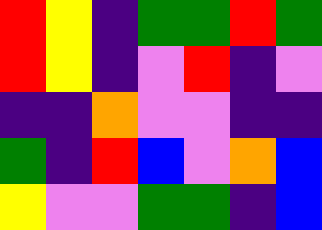[["red", "yellow", "indigo", "green", "green", "red", "green"], ["red", "yellow", "indigo", "violet", "red", "indigo", "violet"], ["indigo", "indigo", "orange", "violet", "violet", "indigo", "indigo"], ["green", "indigo", "red", "blue", "violet", "orange", "blue"], ["yellow", "violet", "violet", "green", "green", "indigo", "blue"]]